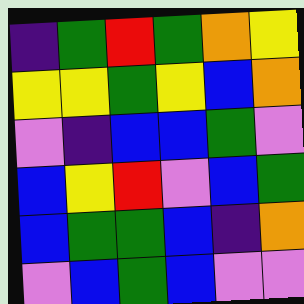[["indigo", "green", "red", "green", "orange", "yellow"], ["yellow", "yellow", "green", "yellow", "blue", "orange"], ["violet", "indigo", "blue", "blue", "green", "violet"], ["blue", "yellow", "red", "violet", "blue", "green"], ["blue", "green", "green", "blue", "indigo", "orange"], ["violet", "blue", "green", "blue", "violet", "violet"]]